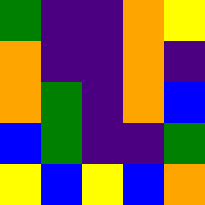[["green", "indigo", "indigo", "orange", "yellow"], ["orange", "indigo", "indigo", "orange", "indigo"], ["orange", "green", "indigo", "orange", "blue"], ["blue", "green", "indigo", "indigo", "green"], ["yellow", "blue", "yellow", "blue", "orange"]]